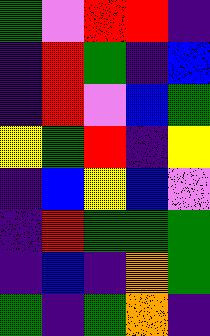[["green", "violet", "red", "red", "indigo"], ["indigo", "red", "green", "indigo", "blue"], ["indigo", "red", "violet", "blue", "green"], ["yellow", "green", "red", "indigo", "yellow"], ["indigo", "blue", "yellow", "blue", "violet"], ["indigo", "red", "green", "green", "green"], ["indigo", "blue", "indigo", "orange", "green"], ["green", "indigo", "green", "orange", "indigo"]]